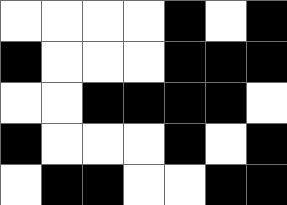[["white", "white", "white", "white", "black", "white", "black"], ["black", "white", "white", "white", "black", "black", "black"], ["white", "white", "black", "black", "black", "black", "white"], ["black", "white", "white", "white", "black", "white", "black"], ["white", "black", "black", "white", "white", "black", "black"]]